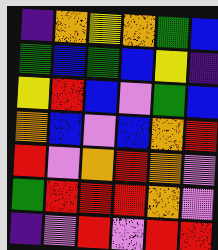[["indigo", "orange", "yellow", "orange", "green", "blue"], ["green", "blue", "green", "blue", "yellow", "indigo"], ["yellow", "red", "blue", "violet", "green", "blue"], ["orange", "blue", "violet", "blue", "orange", "red"], ["red", "violet", "orange", "red", "orange", "violet"], ["green", "red", "red", "red", "orange", "violet"], ["indigo", "violet", "red", "violet", "red", "red"]]